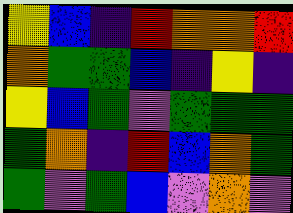[["yellow", "blue", "indigo", "red", "orange", "orange", "red"], ["orange", "green", "green", "blue", "indigo", "yellow", "indigo"], ["yellow", "blue", "green", "violet", "green", "green", "green"], ["green", "orange", "indigo", "red", "blue", "orange", "green"], ["green", "violet", "green", "blue", "violet", "orange", "violet"]]